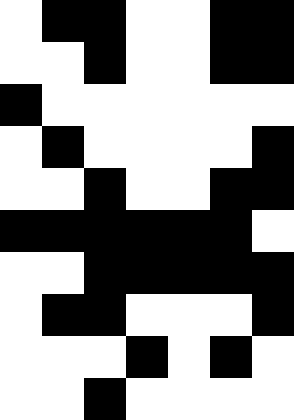[["white", "black", "black", "white", "white", "black", "black"], ["white", "white", "black", "white", "white", "black", "black"], ["black", "white", "white", "white", "white", "white", "white"], ["white", "black", "white", "white", "white", "white", "black"], ["white", "white", "black", "white", "white", "black", "black"], ["black", "black", "black", "black", "black", "black", "white"], ["white", "white", "black", "black", "black", "black", "black"], ["white", "black", "black", "white", "white", "white", "black"], ["white", "white", "white", "black", "white", "black", "white"], ["white", "white", "black", "white", "white", "white", "white"]]